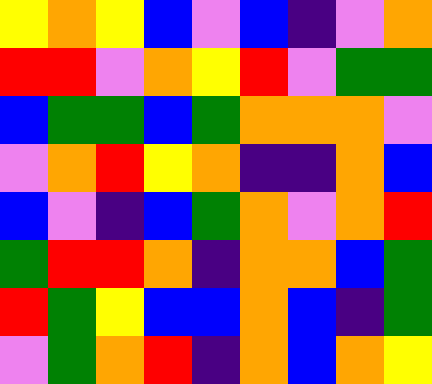[["yellow", "orange", "yellow", "blue", "violet", "blue", "indigo", "violet", "orange"], ["red", "red", "violet", "orange", "yellow", "red", "violet", "green", "green"], ["blue", "green", "green", "blue", "green", "orange", "orange", "orange", "violet"], ["violet", "orange", "red", "yellow", "orange", "indigo", "indigo", "orange", "blue"], ["blue", "violet", "indigo", "blue", "green", "orange", "violet", "orange", "red"], ["green", "red", "red", "orange", "indigo", "orange", "orange", "blue", "green"], ["red", "green", "yellow", "blue", "blue", "orange", "blue", "indigo", "green"], ["violet", "green", "orange", "red", "indigo", "orange", "blue", "orange", "yellow"]]